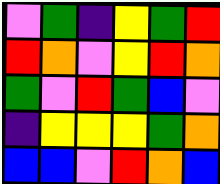[["violet", "green", "indigo", "yellow", "green", "red"], ["red", "orange", "violet", "yellow", "red", "orange"], ["green", "violet", "red", "green", "blue", "violet"], ["indigo", "yellow", "yellow", "yellow", "green", "orange"], ["blue", "blue", "violet", "red", "orange", "blue"]]